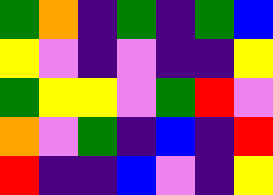[["green", "orange", "indigo", "green", "indigo", "green", "blue"], ["yellow", "violet", "indigo", "violet", "indigo", "indigo", "yellow"], ["green", "yellow", "yellow", "violet", "green", "red", "violet"], ["orange", "violet", "green", "indigo", "blue", "indigo", "red"], ["red", "indigo", "indigo", "blue", "violet", "indigo", "yellow"]]